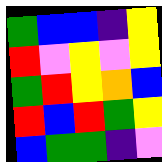[["green", "blue", "blue", "indigo", "yellow"], ["red", "violet", "yellow", "violet", "yellow"], ["green", "red", "yellow", "orange", "blue"], ["red", "blue", "red", "green", "yellow"], ["blue", "green", "green", "indigo", "violet"]]